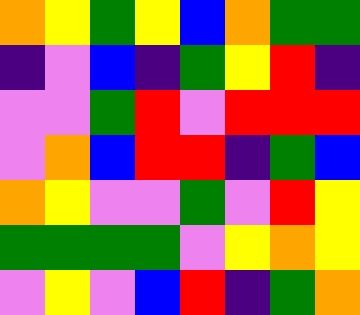[["orange", "yellow", "green", "yellow", "blue", "orange", "green", "green"], ["indigo", "violet", "blue", "indigo", "green", "yellow", "red", "indigo"], ["violet", "violet", "green", "red", "violet", "red", "red", "red"], ["violet", "orange", "blue", "red", "red", "indigo", "green", "blue"], ["orange", "yellow", "violet", "violet", "green", "violet", "red", "yellow"], ["green", "green", "green", "green", "violet", "yellow", "orange", "yellow"], ["violet", "yellow", "violet", "blue", "red", "indigo", "green", "orange"]]